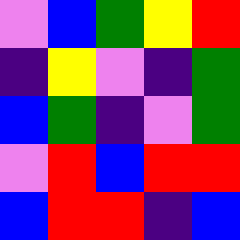[["violet", "blue", "green", "yellow", "red"], ["indigo", "yellow", "violet", "indigo", "green"], ["blue", "green", "indigo", "violet", "green"], ["violet", "red", "blue", "red", "red"], ["blue", "red", "red", "indigo", "blue"]]